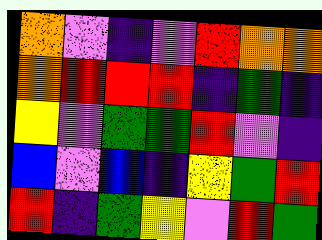[["orange", "violet", "indigo", "violet", "red", "orange", "orange"], ["orange", "red", "red", "red", "indigo", "green", "indigo"], ["yellow", "violet", "green", "green", "red", "violet", "indigo"], ["blue", "violet", "blue", "indigo", "yellow", "green", "red"], ["red", "indigo", "green", "yellow", "violet", "red", "green"]]